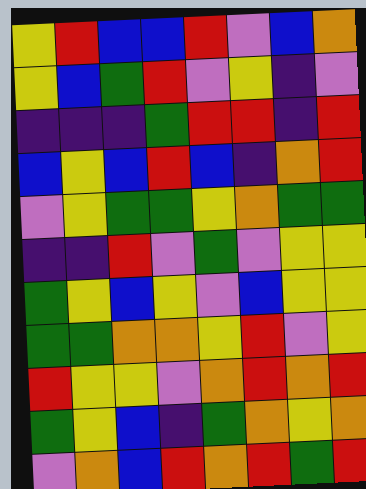[["yellow", "red", "blue", "blue", "red", "violet", "blue", "orange"], ["yellow", "blue", "green", "red", "violet", "yellow", "indigo", "violet"], ["indigo", "indigo", "indigo", "green", "red", "red", "indigo", "red"], ["blue", "yellow", "blue", "red", "blue", "indigo", "orange", "red"], ["violet", "yellow", "green", "green", "yellow", "orange", "green", "green"], ["indigo", "indigo", "red", "violet", "green", "violet", "yellow", "yellow"], ["green", "yellow", "blue", "yellow", "violet", "blue", "yellow", "yellow"], ["green", "green", "orange", "orange", "yellow", "red", "violet", "yellow"], ["red", "yellow", "yellow", "violet", "orange", "red", "orange", "red"], ["green", "yellow", "blue", "indigo", "green", "orange", "yellow", "orange"], ["violet", "orange", "blue", "red", "orange", "red", "green", "red"]]